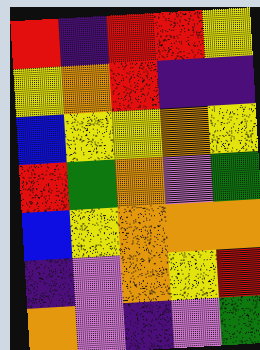[["red", "indigo", "red", "red", "yellow"], ["yellow", "orange", "red", "indigo", "indigo"], ["blue", "yellow", "yellow", "orange", "yellow"], ["red", "green", "orange", "violet", "green"], ["blue", "yellow", "orange", "orange", "orange"], ["indigo", "violet", "orange", "yellow", "red"], ["orange", "violet", "indigo", "violet", "green"]]